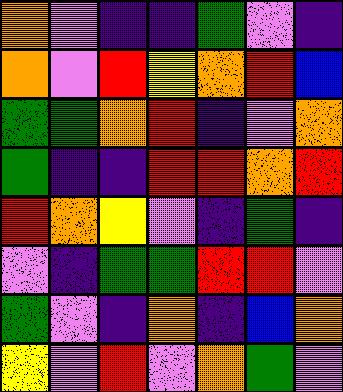[["orange", "violet", "indigo", "indigo", "green", "violet", "indigo"], ["orange", "violet", "red", "yellow", "orange", "red", "blue"], ["green", "green", "orange", "red", "indigo", "violet", "orange"], ["green", "indigo", "indigo", "red", "red", "orange", "red"], ["red", "orange", "yellow", "violet", "indigo", "green", "indigo"], ["violet", "indigo", "green", "green", "red", "red", "violet"], ["green", "violet", "indigo", "orange", "indigo", "blue", "orange"], ["yellow", "violet", "red", "violet", "orange", "green", "violet"]]